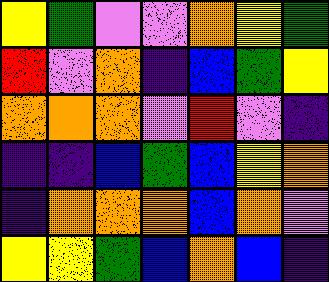[["yellow", "green", "violet", "violet", "orange", "yellow", "green"], ["red", "violet", "orange", "indigo", "blue", "green", "yellow"], ["orange", "orange", "orange", "violet", "red", "violet", "indigo"], ["indigo", "indigo", "blue", "green", "blue", "yellow", "orange"], ["indigo", "orange", "orange", "orange", "blue", "orange", "violet"], ["yellow", "yellow", "green", "blue", "orange", "blue", "indigo"]]